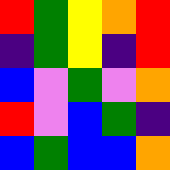[["red", "green", "yellow", "orange", "red"], ["indigo", "green", "yellow", "indigo", "red"], ["blue", "violet", "green", "violet", "orange"], ["red", "violet", "blue", "green", "indigo"], ["blue", "green", "blue", "blue", "orange"]]